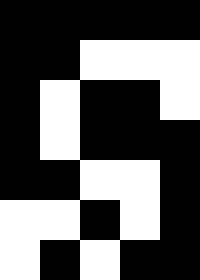[["black", "black", "black", "black", "black"], ["black", "black", "white", "white", "white"], ["black", "white", "black", "black", "white"], ["black", "white", "black", "black", "black"], ["black", "black", "white", "white", "black"], ["white", "white", "black", "white", "black"], ["white", "black", "white", "black", "black"]]